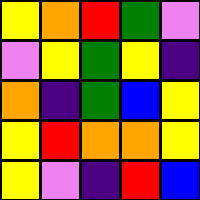[["yellow", "orange", "red", "green", "violet"], ["violet", "yellow", "green", "yellow", "indigo"], ["orange", "indigo", "green", "blue", "yellow"], ["yellow", "red", "orange", "orange", "yellow"], ["yellow", "violet", "indigo", "red", "blue"]]